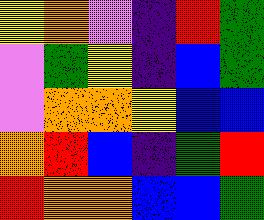[["yellow", "orange", "violet", "indigo", "red", "green"], ["violet", "green", "yellow", "indigo", "blue", "green"], ["violet", "orange", "orange", "yellow", "blue", "blue"], ["orange", "red", "blue", "indigo", "green", "red"], ["red", "orange", "orange", "blue", "blue", "green"]]